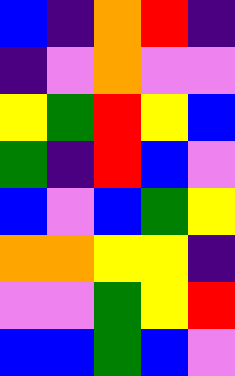[["blue", "indigo", "orange", "red", "indigo"], ["indigo", "violet", "orange", "violet", "violet"], ["yellow", "green", "red", "yellow", "blue"], ["green", "indigo", "red", "blue", "violet"], ["blue", "violet", "blue", "green", "yellow"], ["orange", "orange", "yellow", "yellow", "indigo"], ["violet", "violet", "green", "yellow", "red"], ["blue", "blue", "green", "blue", "violet"]]